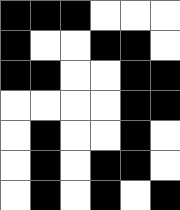[["black", "black", "black", "white", "white", "white"], ["black", "white", "white", "black", "black", "white"], ["black", "black", "white", "white", "black", "black"], ["white", "white", "white", "white", "black", "black"], ["white", "black", "white", "white", "black", "white"], ["white", "black", "white", "black", "black", "white"], ["white", "black", "white", "black", "white", "black"]]